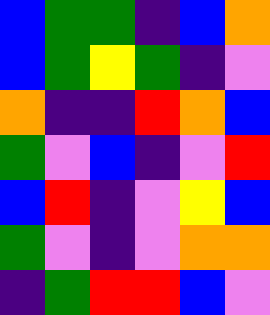[["blue", "green", "green", "indigo", "blue", "orange"], ["blue", "green", "yellow", "green", "indigo", "violet"], ["orange", "indigo", "indigo", "red", "orange", "blue"], ["green", "violet", "blue", "indigo", "violet", "red"], ["blue", "red", "indigo", "violet", "yellow", "blue"], ["green", "violet", "indigo", "violet", "orange", "orange"], ["indigo", "green", "red", "red", "blue", "violet"]]